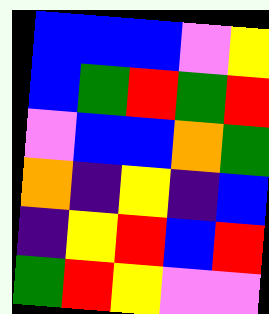[["blue", "blue", "blue", "violet", "yellow"], ["blue", "green", "red", "green", "red"], ["violet", "blue", "blue", "orange", "green"], ["orange", "indigo", "yellow", "indigo", "blue"], ["indigo", "yellow", "red", "blue", "red"], ["green", "red", "yellow", "violet", "violet"]]